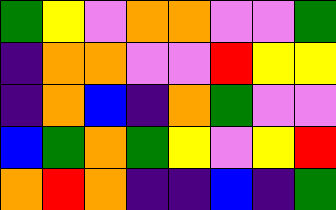[["green", "yellow", "violet", "orange", "orange", "violet", "violet", "green"], ["indigo", "orange", "orange", "violet", "violet", "red", "yellow", "yellow"], ["indigo", "orange", "blue", "indigo", "orange", "green", "violet", "violet"], ["blue", "green", "orange", "green", "yellow", "violet", "yellow", "red"], ["orange", "red", "orange", "indigo", "indigo", "blue", "indigo", "green"]]